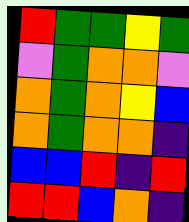[["red", "green", "green", "yellow", "green"], ["violet", "green", "orange", "orange", "violet"], ["orange", "green", "orange", "yellow", "blue"], ["orange", "green", "orange", "orange", "indigo"], ["blue", "blue", "red", "indigo", "red"], ["red", "red", "blue", "orange", "indigo"]]